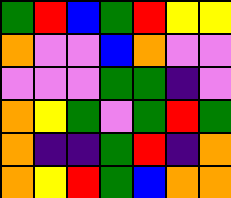[["green", "red", "blue", "green", "red", "yellow", "yellow"], ["orange", "violet", "violet", "blue", "orange", "violet", "violet"], ["violet", "violet", "violet", "green", "green", "indigo", "violet"], ["orange", "yellow", "green", "violet", "green", "red", "green"], ["orange", "indigo", "indigo", "green", "red", "indigo", "orange"], ["orange", "yellow", "red", "green", "blue", "orange", "orange"]]